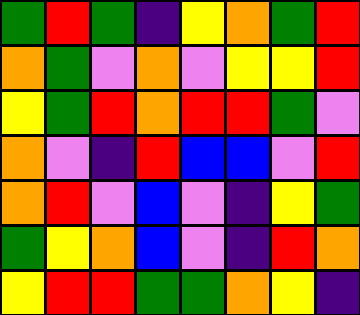[["green", "red", "green", "indigo", "yellow", "orange", "green", "red"], ["orange", "green", "violet", "orange", "violet", "yellow", "yellow", "red"], ["yellow", "green", "red", "orange", "red", "red", "green", "violet"], ["orange", "violet", "indigo", "red", "blue", "blue", "violet", "red"], ["orange", "red", "violet", "blue", "violet", "indigo", "yellow", "green"], ["green", "yellow", "orange", "blue", "violet", "indigo", "red", "orange"], ["yellow", "red", "red", "green", "green", "orange", "yellow", "indigo"]]